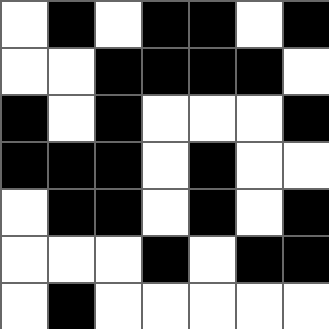[["white", "black", "white", "black", "black", "white", "black"], ["white", "white", "black", "black", "black", "black", "white"], ["black", "white", "black", "white", "white", "white", "black"], ["black", "black", "black", "white", "black", "white", "white"], ["white", "black", "black", "white", "black", "white", "black"], ["white", "white", "white", "black", "white", "black", "black"], ["white", "black", "white", "white", "white", "white", "white"]]